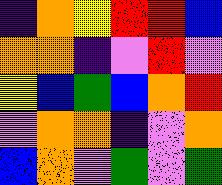[["indigo", "orange", "yellow", "red", "red", "blue"], ["orange", "orange", "indigo", "violet", "red", "violet"], ["yellow", "blue", "green", "blue", "orange", "red"], ["violet", "orange", "orange", "indigo", "violet", "orange"], ["blue", "orange", "violet", "green", "violet", "green"]]